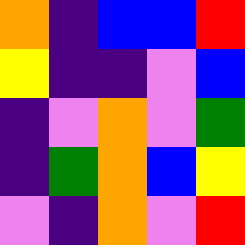[["orange", "indigo", "blue", "blue", "red"], ["yellow", "indigo", "indigo", "violet", "blue"], ["indigo", "violet", "orange", "violet", "green"], ["indigo", "green", "orange", "blue", "yellow"], ["violet", "indigo", "orange", "violet", "red"]]